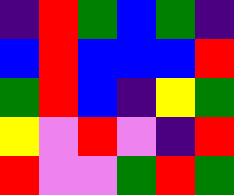[["indigo", "red", "green", "blue", "green", "indigo"], ["blue", "red", "blue", "blue", "blue", "red"], ["green", "red", "blue", "indigo", "yellow", "green"], ["yellow", "violet", "red", "violet", "indigo", "red"], ["red", "violet", "violet", "green", "red", "green"]]